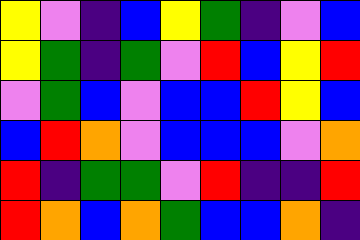[["yellow", "violet", "indigo", "blue", "yellow", "green", "indigo", "violet", "blue"], ["yellow", "green", "indigo", "green", "violet", "red", "blue", "yellow", "red"], ["violet", "green", "blue", "violet", "blue", "blue", "red", "yellow", "blue"], ["blue", "red", "orange", "violet", "blue", "blue", "blue", "violet", "orange"], ["red", "indigo", "green", "green", "violet", "red", "indigo", "indigo", "red"], ["red", "orange", "blue", "orange", "green", "blue", "blue", "orange", "indigo"]]